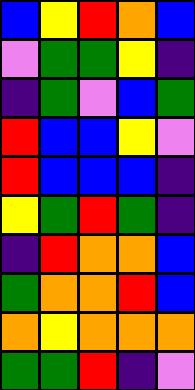[["blue", "yellow", "red", "orange", "blue"], ["violet", "green", "green", "yellow", "indigo"], ["indigo", "green", "violet", "blue", "green"], ["red", "blue", "blue", "yellow", "violet"], ["red", "blue", "blue", "blue", "indigo"], ["yellow", "green", "red", "green", "indigo"], ["indigo", "red", "orange", "orange", "blue"], ["green", "orange", "orange", "red", "blue"], ["orange", "yellow", "orange", "orange", "orange"], ["green", "green", "red", "indigo", "violet"]]